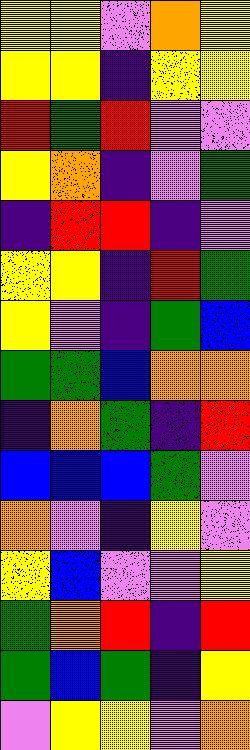[["yellow", "yellow", "violet", "orange", "yellow"], ["yellow", "yellow", "indigo", "yellow", "yellow"], ["red", "green", "red", "violet", "violet"], ["yellow", "orange", "indigo", "violet", "green"], ["indigo", "red", "red", "indigo", "violet"], ["yellow", "yellow", "indigo", "red", "green"], ["yellow", "violet", "indigo", "green", "blue"], ["green", "green", "blue", "orange", "orange"], ["indigo", "orange", "green", "indigo", "red"], ["blue", "blue", "blue", "green", "violet"], ["orange", "violet", "indigo", "yellow", "violet"], ["yellow", "blue", "violet", "violet", "yellow"], ["green", "orange", "red", "indigo", "red"], ["green", "blue", "green", "indigo", "yellow"], ["violet", "yellow", "yellow", "violet", "orange"]]